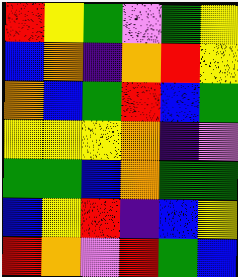[["red", "yellow", "green", "violet", "green", "yellow"], ["blue", "orange", "indigo", "orange", "red", "yellow"], ["orange", "blue", "green", "red", "blue", "green"], ["yellow", "yellow", "yellow", "orange", "indigo", "violet"], ["green", "green", "blue", "orange", "green", "green"], ["blue", "yellow", "red", "indigo", "blue", "yellow"], ["red", "orange", "violet", "red", "green", "blue"]]